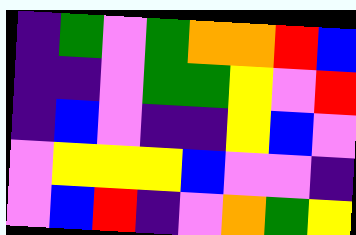[["indigo", "green", "violet", "green", "orange", "orange", "red", "blue"], ["indigo", "indigo", "violet", "green", "green", "yellow", "violet", "red"], ["indigo", "blue", "violet", "indigo", "indigo", "yellow", "blue", "violet"], ["violet", "yellow", "yellow", "yellow", "blue", "violet", "violet", "indigo"], ["violet", "blue", "red", "indigo", "violet", "orange", "green", "yellow"]]